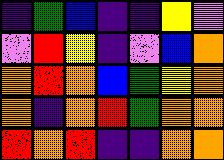[["indigo", "green", "blue", "indigo", "indigo", "yellow", "violet"], ["violet", "red", "yellow", "indigo", "violet", "blue", "orange"], ["orange", "red", "orange", "blue", "green", "yellow", "orange"], ["orange", "indigo", "orange", "red", "green", "orange", "orange"], ["red", "orange", "red", "indigo", "indigo", "orange", "orange"]]